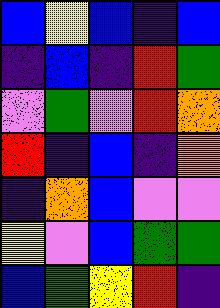[["blue", "yellow", "blue", "indigo", "blue"], ["indigo", "blue", "indigo", "red", "green"], ["violet", "green", "violet", "red", "orange"], ["red", "indigo", "blue", "indigo", "orange"], ["indigo", "orange", "blue", "violet", "violet"], ["yellow", "violet", "blue", "green", "green"], ["blue", "green", "yellow", "red", "indigo"]]